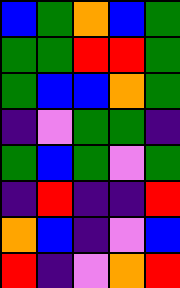[["blue", "green", "orange", "blue", "green"], ["green", "green", "red", "red", "green"], ["green", "blue", "blue", "orange", "green"], ["indigo", "violet", "green", "green", "indigo"], ["green", "blue", "green", "violet", "green"], ["indigo", "red", "indigo", "indigo", "red"], ["orange", "blue", "indigo", "violet", "blue"], ["red", "indigo", "violet", "orange", "red"]]